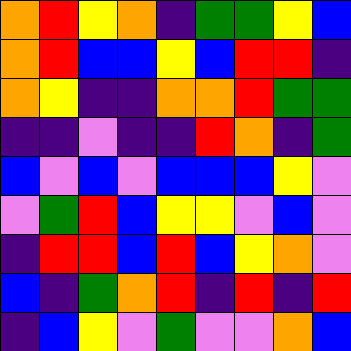[["orange", "red", "yellow", "orange", "indigo", "green", "green", "yellow", "blue"], ["orange", "red", "blue", "blue", "yellow", "blue", "red", "red", "indigo"], ["orange", "yellow", "indigo", "indigo", "orange", "orange", "red", "green", "green"], ["indigo", "indigo", "violet", "indigo", "indigo", "red", "orange", "indigo", "green"], ["blue", "violet", "blue", "violet", "blue", "blue", "blue", "yellow", "violet"], ["violet", "green", "red", "blue", "yellow", "yellow", "violet", "blue", "violet"], ["indigo", "red", "red", "blue", "red", "blue", "yellow", "orange", "violet"], ["blue", "indigo", "green", "orange", "red", "indigo", "red", "indigo", "red"], ["indigo", "blue", "yellow", "violet", "green", "violet", "violet", "orange", "blue"]]